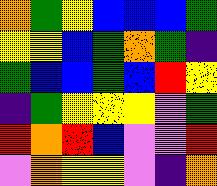[["orange", "green", "yellow", "blue", "blue", "blue", "green"], ["yellow", "yellow", "blue", "green", "orange", "green", "indigo"], ["green", "blue", "blue", "green", "blue", "red", "yellow"], ["indigo", "green", "yellow", "yellow", "yellow", "violet", "green"], ["red", "orange", "red", "blue", "violet", "violet", "red"], ["violet", "orange", "yellow", "yellow", "violet", "indigo", "orange"]]